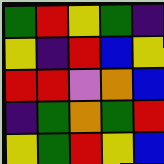[["green", "red", "yellow", "green", "indigo"], ["yellow", "indigo", "red", "blue", "yellow"], ["red", "red", "violet", "orange", "blue"], ["indigo", "green", "orange", "green", "red"], ["yellow", "green", "red", "yellow", "blue"]]